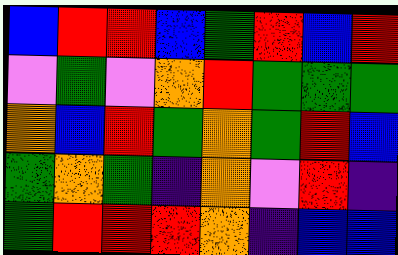[["blue", "red", "red", "blue", "green", "red", "blue", "red"], ["violet", "green", "violet", "orange", "red", "green", "green", "green"], ["orange", "blue", "red", "green", "orange", "green", "red", "blue"], ["green", "orange", "green", "indigo", "orange", "violet", "red", "indigo"], ["green", "red", "red", "red", "orange", "indigo", "blue", "blue"]]